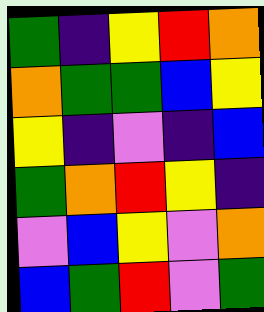[["green", "indigo", "yellow", "red", "orange"], ["orange", "green", "green", "blue", "yellow"], ["yellow", "indigo", "violet", "indigo", "blue"], ["green", "orange", "red", "yellow", "indigo"], ["violet", "blue", "yellow", "violet", "orange"], ["blue", "green", "red", "violet", "green"]]